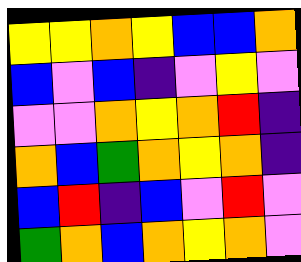[["yellow", "yellow", "orange", "yellow", "blue", "blue", "orange"], ["blue", "violet", "blue", "indigo", "violet", "yellow", "violet"], ["violet", "violet", "orange", "yellow", "orange", "red", "indigo"], ["orange", "blue", "green", "orange", "yellow", "orange", "indigo"], ["blue", "red", "indigo", "blue", "violet", "red", "violet"], ["green", "orange", "blue", "orange", "yellow", "orange", "violet"]]